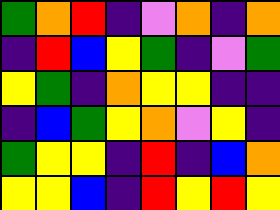[["green", "orange", "red", "indigo", "violet", "orange", "indigo", "orange"], ["indigo", "red", "blue", "yellow", "green", "indigo", "violet", "green"], ["yellow", "green", "indigo", "orange", "yellow", "yellow", "indigo", "indigo"], ["indigo", "blue", "green", "yellow", "orange", "violet", "yellow", "indigo"], ["green", "yellow", "yellow", "indigo", "red", "indigo", "blue", "orange"], ["yellow", "yellow", "blue", "indigo", "red", "yellow", "red", "yellow"]]